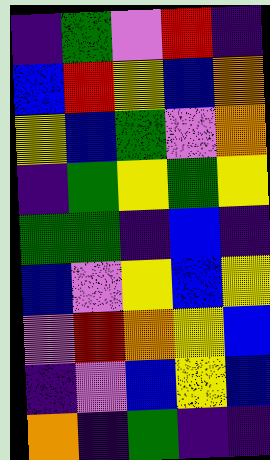[["indigo", "green", "violet", "red", "indigo"], ["blue", "red", "yellow", "blue", "orange"], ["yellow", "blue", "green", "violet", "orange"], ["indigo", "green", "yellow", "green", "yellow"], ["green", "green", "indigo", "blue", "indigo"], ["blue", "violet", "yellow", "blue", "yellow"], ["violet", "red", "orange", "yellow", "blue"], ["indigo", "violet", "blue", "yellow", "blue"], ["orange", "indigo", "green", "indigo", "indigo"]]